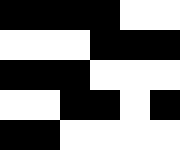[["black", "black", "black", "black", "white", "white"], ["white", "white", "white", "black", "black", "black"], ["black", "black", "black", "white", "white", "white"], ["white", "white", "black", "black", "white", "black"], ["black", "black", "white", "white", "white", "white"]]